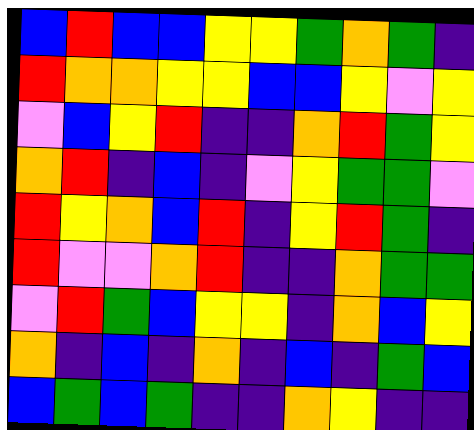[["blue", "red", "blue", "blue", "yellow", "yellow", "green", "orange", "green", "indigo"], ["red", "orange", "orange", "yellow", "yellow", "blue", "blue", "yellow", "violet", "yellow"], ["violet", "blue", "yellow", "red", "indigo", "indigo", "orange", "red", "green", "yellow"], ["orange", "red", "indigo", "blue", "indigo", "violet", "yellow", "green", "green", "violet"], ["red", "yellow", "orange", "blue", "red", "indigo", "yellow", "red", "green", "indigo"], ["red", "violet", "violet", "orange", "red", "indigo", "indigo", "orange", "green", "green"], ["violet", "red", "green", "blue", "yellow", "yellow", "indigo", "orange", "blue", "yellow"], ["orange", "indigo", "blue", "indigo", "orange", "indigo", "blue", "indigo", "green", "blue"], ["blue", "green", "blue", "green", "indigo", "indigo", "orange", "yellow", "indigo", "indigo"]]